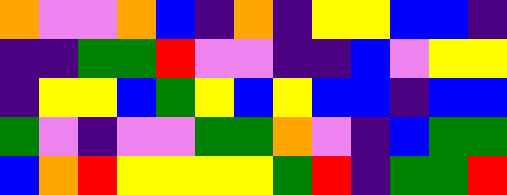[["orange", "violet", "violet", "orange", "blue", "indigo", "orange", "indigo", "yellow", "yellow", "blue", "blue", "indigo"], ["indigo", "indigo", "green", "green", "red", "violet", "violet", "indigo", "indigo", "blue", "violet", "yellow", "yellow"], ["indigo", "yellow", "yellow", "blue", "green", "yellow", "blue", "yellow", "blue", "blue", "indigo", "blue", "blue"], ["green", "violet", "indigo", "violet", "violet", "green", "green", "orange", "violet", "indigo", "blue", "green", "green"], ["blue", "orange", "red", "yellow", "yellow", "yellow", "yellow", "green", "red", "indigo", "green", "green", "red"]]